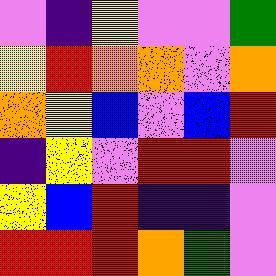[["violet", "indigo", "yellow", "violet", "violet", "green"], ["yellow", "red", "orange", "orange", "violet", "orange"], ["orange", "yellow", "blue", "violet", "blue", "red"], ["indigo", "yellow", "violet", "red", "red", "violet"], ["yellow", "blue", "red", "indigo", "indigo", "violet"], ["red", "red", "red", "orange", "green", "violet"]]